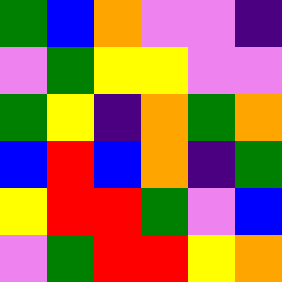[["green", "blue", "orange", "violet", "violet", "indigo"], ["violet", "green", "yellow", "yellow", "violet", "violet"], ["green", "yellow", "indigo", "orange", "green", "orange"], ["blue", "red", "blue", "orange", "indigo", "green"], ["yellow", "red", "red", "green", "violet", "blue"], ["violet", "green", "red", "red", "yellow", "orange"]]